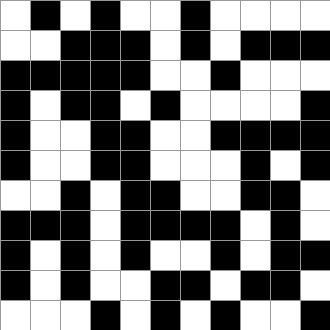[["white", "black", "white", "black", "white", "white", "black", "white", "white", "white", "white"], ["white", "white", "black", "black", "black", "white", "black", "white", "black", "black", "black"], ["black", "black", "black", "black", "black", "white", "white", "black", "white", "white", "white"], ["black", "white", "black", "black", "white", "black", "white", "white", "white", "white", "black"], ["black", "white", "white", "black", "black", "white", "white", "black", "black", "black", "black"], ["black", "white", "white", "black", "black", "white", "white", "white", "black", "white", "black"], ["white", "white", "black", "white", "black", "black", "white", "white", "black", "black", "white"], ["black", "black", "black", "white", "black", "black", "black", "black", "white", "black", "white"], ["black", "white", "black", "white", "black", "white", "white", "black", "white", "black", "black"], ["black", "white", "black", "white", "white", "black", "black", "white", "black", "black", "white"], ["white", "white", "white", "black", "white", "black", "white", "black", "white", "white", "black"]]